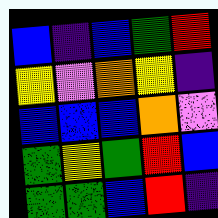[["blue", "indigo", "blue", "green", "red"], ["yellow", "violet", "orange", "yellow", "indigo"], ["blue", "blue", "blue", "orange", "violet"], ["green", "yellow", "green", "red", "blue"], ["green", "green", "blue", "red", "indigo"]]